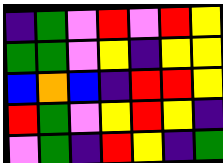[["indigo", "green", "violet", "red", "violet", "red", "yellow"], ["green", "green", "violet", "yellow", "indigo", "yellow", "yellow"], ["blue", "orange", "blue", "indigo", "red", "red", "yellow"], ["red", "green", "violet", "yellow", "red", "yellow", "indigo"], ["violet", "green", "indigo", "red", "yellow", "indigo", "green"]]